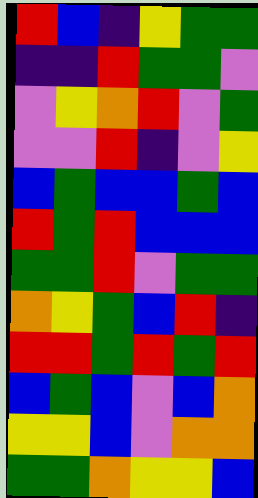[["red", "blue", "indigo", "yellow", "green", "green"], ["indigo", "indigo", "red", "green", "green", "violet"], ["violet", "yellow", "orange", "red", "violet", "green"], ["violet", "violet", "red", "indigo", "violet", "yellow"], ["blue", "green", "blue", "blue", "green", "blue"], ["red", "green", "red", "blue", "blue", "blue"], ["green", "green", "red", "violet", "green", "green"], ["orange", "yellow", "green", "blue", "red", "indigo"], ["red", "red", "green", "red", "green", "red"], ["blue", "green", "blue", "violet", "blue", "orange"], ["yellow", "yellow", "blue", "violet", "orange", "orange"], ["green", "green", "orange", "yellow", "yellow", "blue"]]